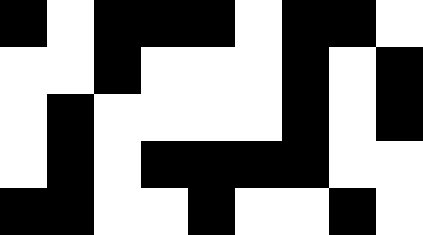[["black", "white", "black", "black", "black", "white", "black", "black", "white"], ["white", "white", "black", "white", "white", "white", "black", "white", "black"], ["white", "black", "white", "white", "white", "white", "black", "white", "black"], ["white", "black", "white", "black", "black", "black", "black", "white", "white"], ["black", "black", "white", "white", "black", "white", "white", "black", "white"]]